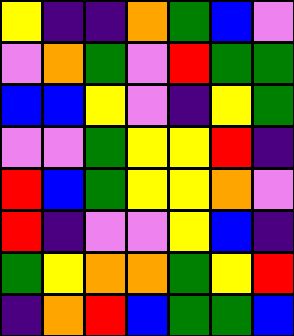[["yellow", "indigo", "indigo", "orange", "green", "blue", "violet"], ["violet", "orange", "green", "violet", "red", "green", "green"], ["blue", "blue", "yellow", "violet", "indigo", "yellow", "green"], ["violet", "violet", "green", "yellow", "yellow", "red", "indigo"], ["red", "blue", "green", "yellow", "yellow", "orange", "violet"], ["red", "indigo", "violet", "violet", "yellow", "blue", "indigo"], ["green", "yellow", "orange", "orange", "green", "yellow", "red"], ["indigo", "orange", "red", "blue", "green", "green", "blue"]]